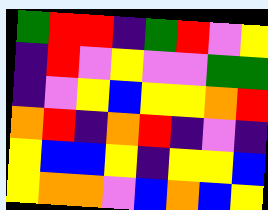[["green", "red", "red", "indigo", "green", "red", "violet", "yellow"], ["indigo", "red", "violet", "yellow", "violet", "violet", "green", "green"], ["indigo", "violet", "yellow", "blue", "yellow", "yellow", "orange", "red"], ["orange", "red", "indigo", "orange", "red", "indigo", "violet", "indigo"], ["yellow", "blue", "blue", "yellow", "indigo", "yellow", "yellow", "blue"], ["yellow", "orange", "orange", "violet", "blue", "orange", "blue", "yellow"]]